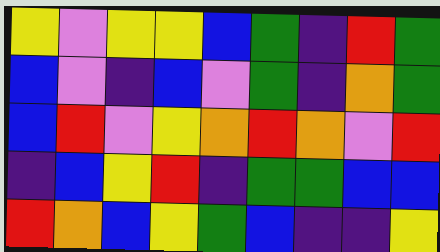[["yellow", "violet", "yellow", "yellow", "blue", "green", "indigo", "red", "green"], ["blue", "violet", "indigo", "blue", "violet", "green", "indigo", "orange", "green"], ["blue", "red", "violet", "yellow", "orange", "red", "orange", "violet", "red"], ["indigo", "blue", "yellow", "red", "indigo", "green", "green", "blue", "blue"], ["red", "orange", "blue", "yellow", "green", "blue", "indigo", "indigo", "yellow"]]